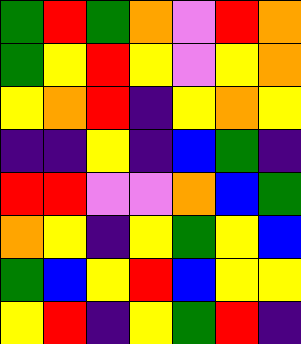[["green", "red", "green", "orange", "violet", "red", "orange"], ["green", "yellow", "red", "yellow", "violet", "yellow", "orange"], ["yellow", "orange", "red", "indigo", "yellow", "orange", "yellow"], ["indigo", "indigo", "yellow", "indigo", "blue", "green", "indigo"], ["red", "red", "violet", "violet", "orange", "blue", "green"], ["orange", "yellow", "indigo", "yellow", "green", "yellow", "blue"], ["green", "blue", "yellow", "red", "blue", "yellow", "yellow"], ["yellow", "red", "indigo", "yellow", "green", "red", "indigo"]]